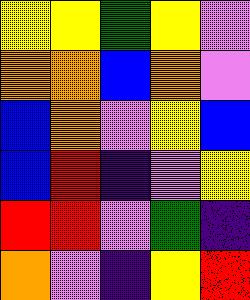[["yellow", "yellow", "green", "yellow", "violet"], ["orange", "orange", "blue", "orange", "violet"], ["blue", "orange", "violet", "yellow", "blue"], ["blue", "red", "indigo", "violet", "yellow"], ["red", "red", "violet", "green", "indigo"], ["orange", "violet", "indigo", "yellow", "red"]]